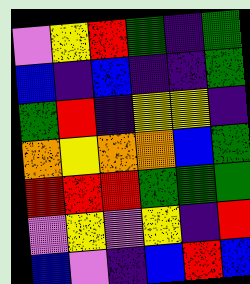[["violet", "yellow", "red", "green", "indigo", "green"], ["blue", "indigo", "blue", "indigo", "indigo", "green"], ["green", "red", "indigo", "yellow", "yellow", "indigo"], ["orange", "yellow", "orange", "orange", "blue", "green"], ["red", "red", "red", "green", "green", "green"], ["violet", "yellow", "violet", "yellow", "indigo", "red"], ["blue", "violet", "indigo", "blue", "red", "blue"]]